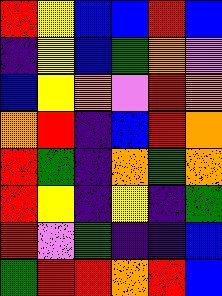[["red", "yellow", "blue", "blue", "red", "blue"], ["indigo", "yellow", "blue", "green", "orange", "violet"], ["blue", "yellow", "orange", "violet", "red", "orange"], ["orange", "red", "indigo", "blue", "red", "orange"], ["red", "green", "indigo", "orange", "green", "orange"], ["red", "yellow", "indigo", "yellow", "indigo", "green"], ["red", "violet", "green", "indigo", "indigo", "blue"], ["green", "red", "red", "orange", "red", "blue"]]